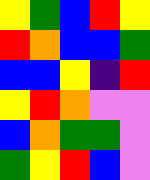[["yellow", "green", "blue", "red", "yellow"], ["red", "orange", "blue", "blue", "green"], ["blue", "blue", "yellow", "indigo", "red"], ["yellow", "red", "orange", "violet", "violet"], ["blue", "orange", "green", "green", "violet"], ["green", "yellow", "red", "blue", "violet"]]